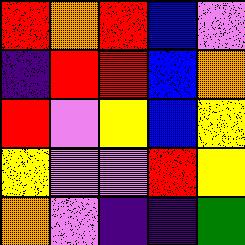[["red", "orange", "red", "blue", "violet"], ["indigo", "red", "red", "blue", "orange"], ["red", "violet", "yellow", "blue", "yellow"], ["yellow", "violet", "violet", "red", "yellow"], ["orange", "violet", "indigo", "indigo", "green"]]